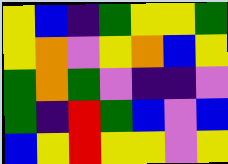[["yellow", "blue", "indigo", "green", "yellow", "yellow", "green"], ["yellow", "orange", "violet", "yellow", "orange", "blue", "yellow"], ["green", "orange", "green", "violet", "indigo", "indigo", "violet"], ["green", "indigo", "red", "green", "blue", "violet", "blue"], ["blue", "yellow", "red", "yellow", "yellow", "violet", "yellow"]]